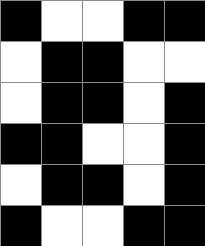[["black", "white", "white", "black", "black"], ["white", "black", "black", "white", "white"], ["white", "black", "black", "white", "black"], ["black", "black", "white", "white", "black"], ["white", "black", "black", "white", "black"], ["black", "white", "white", "black", "black"]]